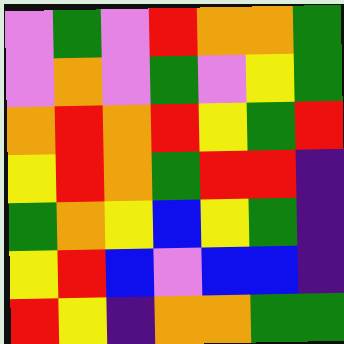[["violet", "green", "violet", "red", "orange", "orange", "green"], ["violet", "orange", "violet", "green", "violet", "yellow", "green"], ["orange", "red", "orange", "red", "yellow", "green", "red"], ["yellow", "red", "orange", "green", "red", "red", "indigo"], ["green", "orange", "yellow", "blue", "yellow", "green", "indigo"], ["yellow", "red", "blue", "violet", "blue", "blue", "indigo"], ["red", "yellow", "indigo", "orange", "orange", "green", "green"]]